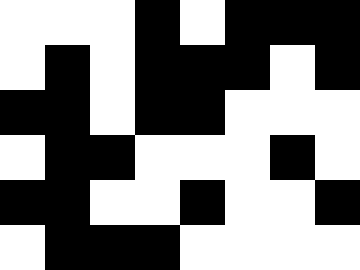[["white", "white", "white", "black", "white", "black", "black", "black"], ["white", "black", "white", "black", "black", "black", "white", "black"], ["black", "black", "white", "black", "black", "white", "white", "white"], ["white", "black", "black", "white", "white", "white", "black", "white"], ["black", "black", "white", "white", "black", "white", "white", "black"], ["white", "black", "black", "black", "white", "white", "white", "white"]]